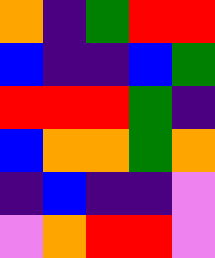[["orange", "indigo", "green", "red", "red"], ["blue", "indigo", "indigo", "blue", "green"], ["red", "red", "red", "green", "indigo"], ["blue", "orange", "orange", "green", "orange"], ["indigo", "blue", "indigo", "indigo", "violet"], ["violet", "orange", "red", "red", "violet"]]